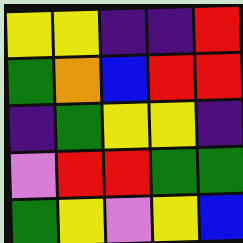[["yellow", "yellow", "indigo", "indigo", "red"], ["green", "orange", "blue", "red", "red"], ["indigo", "green", "yellow", "yellow", "indigo"], ["violet", "red", "red", "green", "green"], ["green", "yellow", "violet", "yellow", "blue"]]